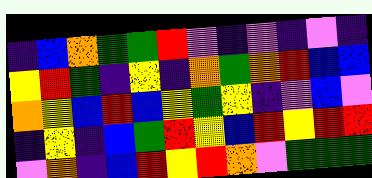[["indigo", "blue", "orange", "green", "green", "red", "violet", "indigo", "violet", "indigo", "violet", "indigo"], ["yellow", "red", "green", "indigo", "yellow", "indigo", "orange", "green", "orange", "red", "blue", "blue"], ["orange", "yellow", "blue", "red", "blue", "yellow", "green", "yellow", "indigo", "violet", "blue", "violet"], ["indigo", "yellow", "indigo", "blue", "green", "red", "yellow", "blue", "red", "yellow", "red", "red"], ["violet", "orange", "indigo", "blue", "red", "yellow", "red", "orange", "violet", "green", "green", "green"]]